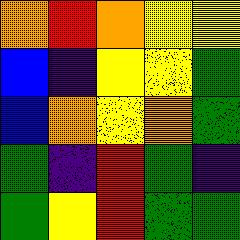[["orange", "red", "orange", "yellow", "yellow"], ["blue", "indigo", "yellow", "yellow", "green"], ["blue", "orange", "yellow", "orange", "green"], ["green", "indigo", "red", "green", "indigo"], ["green", "yellow", "red", "green", "green"]]